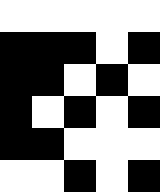[["white", "white", "white", "white", "white"], ["black", "black", "black", "white", "black"], ["black", "black", "white", "black", "white"], ["black", "white", "black", "white", "black"], ["black", "black", "white", "white", "white"], ["white", "white", "black", "white", "black"]]